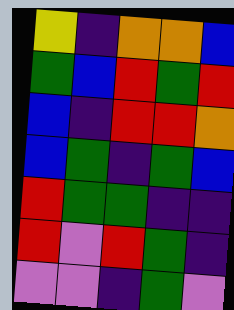[["yellow", "indigo", "orange", "orange", "blue"], ["green", "blue", "red", "green", "red"], ["blue", "indigo", "red", "red", "orange"], ["blue", "green", "indigo", "green", "blue"], ["red", "green", "green", "indigo", "indigo"], ["red", "violet", "red", "green", "indigo"], ["violet", "violet", "indigo", "green", "violet"]]